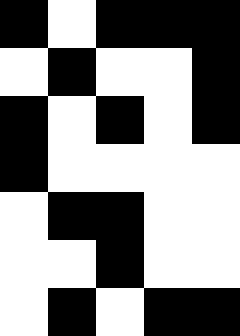[["black", "white", "black", "black", "black"], ["white", "black", "white", "white", "black"], ["black", "white", "black", "white", "black"], ["black", "white", "white", "white", "white"], ["white", "black", "black", "white", "white"], ["white", "white", "black", "white", "white"], ["white", "black", "white", "black", "black"]]